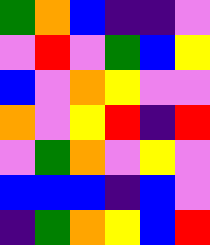[["green", "orange", "blue", "indigo", "indigo", "violet"], ["violet", "red", "violet", "green", "blue", "yellow"], ["blue", "violet", "orange", "yellow", "violet", "violet"], ["orange", "violet", "yellow", "red", "indigo", "red"], ["violet", "green", "orange", "violet", "yellow", "violet"], ["blue", "blue", "blue", "indigo", "blue", "violet"], ["indigo", "green", "orange", "yellow", "blue", "red"]]